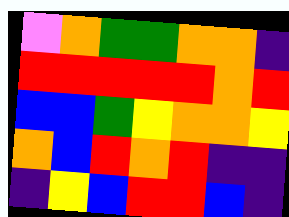[["violet", "orange", "green", "green", "orange", "orange", "indigo"], ["red", "red", "red", "red", "red", "orange", "red"], ["blue", "blue", "green", "yellow", "orange", "orange", "yellow"], ["orange", "blue", "red", "orange", "red", "indigo", "indigo"], ["indigo", "yellow", "blue", "red", "red", "blue", "indigo"]]